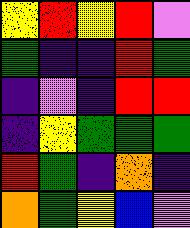[["yellow", "red", "yellow", "red", "violet"], ["green", "indigo", "indigo", "red", "green"], ["indigo", "violet", "indigo", "red", "red"], ["indigo", "yellow", "green", "green", "green"], ["red", "green", "indigo", "orange", "indigo"], ["orange", "green", "yellow", "blue", "violet"]]